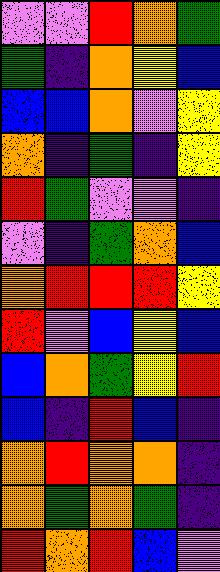[["violet", "violet", "red", "orange", "green"], ["green", "indigo", "orange", "yellow", "blue"], ["blue", "blue", "orange", "violet", "yellow"], ["orange", "indigo", "green", "indigo", "yellow"], ["red", "green", "violet", "violet", "indigo"], ["violet", "indigo", "green", "orange", "blue"], ["orange", "red", "red", "red", "yellow"], ["red", "violet", "blue", "yellow", "blue"], ["blue", "orange", "green", "yellow", "red"], ["blue", "indigo", "red", "blue", "indigo"], ["orange", "red", "orange", "orange", "indigo"], ["orange", "green", "orange", "green", "indigo"], ["red", "orange", "red", "blue", "violet"]]